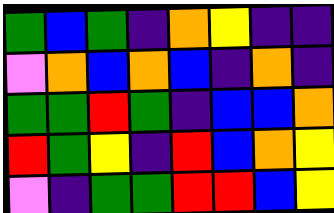[["green", "blue", "green", "indigo", "orange", "yellow", "indigo", "indigo"], ["violet", "orange", "blue", "orange", "blue", "indigo", "orange", "indigo"], ["green", "green", "red", "green", "indigo", "blue", "blue", "orange"], ["red", "green", "yellow", "indigo", "red", "blue", "orange", "yellow"], ["violet", "indigo", "green", "green", "red", "red", "blue", "yellow"]]